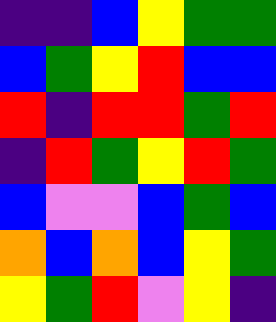[["indigo", "indigo", "blue", "yellow", "green", "green"], ["blue", "green", "yellow", "red", "blue", "blue"], ["red", "indigo", "red", "red", "green", "red"], ["indigo", "red", "green", "yellow", "red", "green"], ["blue", "violet", "violet", "blue", "green", "blue"], ["orange", "blue", "orange", "blue", "yellow", "green"], ["yellow", "green", "red", "violet", "yellow", "indigo"]]